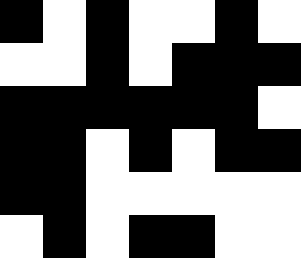[["black", "white", "black", "white", "white", "black", "white"], ["white", "white", "black", "white", "black", "black", "black"], ["black", "black", "black", "black", "black", "black", "white"], ["black", "black", "white", "black", "white", "black", "black"], ["black", "black", "white", "white", "white", "white", "white"], ["white", "black", "white", "black", "black", "white", "white"]]